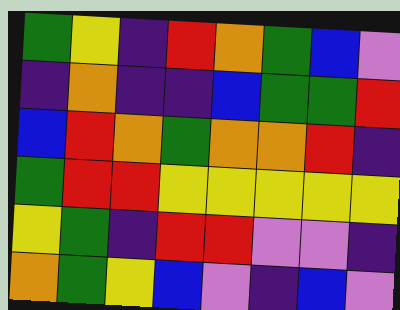[["green", "yellow", "indigo", "red", "orange", "green", "blue", "violet"], ["indigo", "orange", "indigo", "indigo", "blue", "green", "green", "red"], ["blue", "red", "orange", "green", "orange", "orange", "red", "indigo"], ["green", "red", "red", "yellow", "yellow", "yellow", "yellow", "yellow"], ["yellow", "green", "indigo", "red", "red", "violet", "violet", "indigo"], ["orange", "green", "yellow", "blue", "violet", "indigo", "blue", "violet"]]